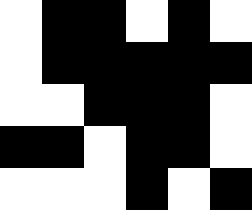[["white", "black", "black", "white", "black", "white"], ["white", "black", "black", "black", "black", "black"], ["white", "white", "black", "black", "black", "white"], ["black", "black", "white", "black", "black", "white"], ["white", "white", "white", "black", "white", "black"]]